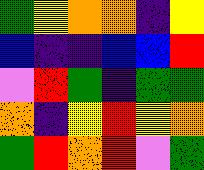[["green", "yellow", "orange", "orange", "indigo", "yellow"], ["blue", "indigo", "indigo", "blue", "blue", "red"], ["violet", "red", "green", "indigo", "green", "green"], ["orange", "indigo", "yellow", "red", "yellow", "orange"], ["green", "red", "orange", "red", "violet", "green"]]